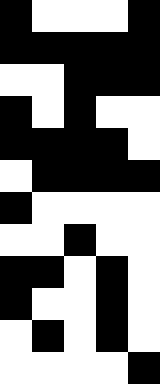[["black", "white", "white", "white", "black"], ["black", "black", "black", "black", "black"], ["white", "white", "black", "black", "black"], ["black", "white", "black", "white", "white"], ["black", "black", "black", "black", "white"], ["white", "black", "black", "black", "black"], ["black", "white", "white", "white", "white"], ["white", "white", "black", "white", "white"], ["black", "black", "white", "black", "white"], ["black", "white", "white", "black", "white"], ["white", "black", "white", "black", "white"], ["white", "white", "white", "white", "black"]]